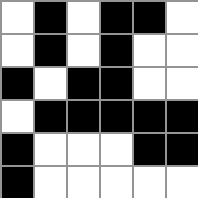[["white", "black", "white", "black", "black", "white"], ["white", "black", "white", "black", "white", "white"], ["black", "white", "black", "black", "white", "white"], ["white", "black", "black", "black", "black", "black"], ["black", "white", "white", "white", "black", "black"], ["black", "white", "white", "white", "white", "white"]]